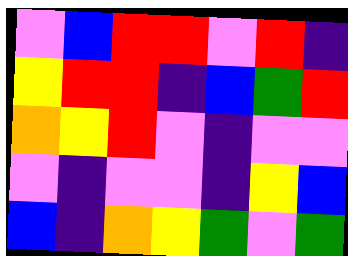[["violet", "blue", "red", "red", "violet", "red", "indigo"], ["yellow", "red", "red", "indigo", "blue", "green", "red"], ["orange", "yellow", "red", "violet", "indigo", "violet", "violet"], ["violet", "indigo", "violet", "violet", "indigo", "yellow", "blue"], ["blue", "indigo", "orange", "yellow", "green", "violet", "green"]]